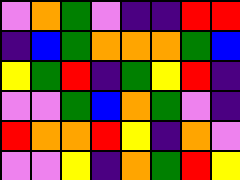[["violet", "orange", "green", "violet", "indigo", "indigo", "red", "red"], ["indigo", "blue", "green", "orange", "orange", "orange", "green", "blue"], ["yellow", "green", "red", "indigo", "green", "yellow", "red", "indigo"], ["violet", "violet", "green", "blue", "orange", "green", "violet", "indigo"], ["red", "orange", "orange", "red", "yellow", "indigo", "orange", "violet"], ["violet", "violet", "yellow", "indigo", "orange", "green", "red", "yellow"]]